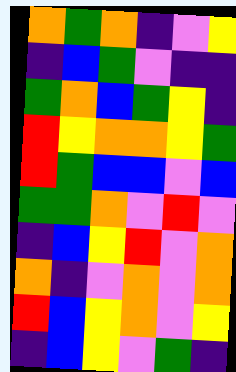[["orange", "green", "orange", "indigo", "violet", "yellow"], ["indigo", "blue", "green", "violet", "indigo", "indigo"], ["green", "orange", "blue", "green", "yellow", "indigo"], ["red", "yellow", "orange", "orange", "yellow", "green"], ["red", "green", "blue", "blue", "violet", "blue"], ["green", "green", "orange", "violet", "red", "violet"], ["indigo", "blue", "yellow", "red", "violet", "orange"], ["orange", "indigo", "violet", "orange", "violet", "orange"], ["red", "blue", "yellow", "orange", "violet", "yellow"], ["indigo", "blue", "yellow", "violet", "green", "indigo"]]